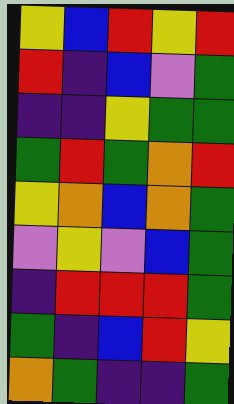[["yellow", "blue", "red", "yellow", "red"], ["red", "indigo", "blue", "violet", "green"], ["indigo", "indigo", "yellow", "green", "green"], ["green", "red", "green", "orange", "red"], ["yellow", "orange", "blue", "orange", "green"], ["violet", "yellow", "violet", "blue", "green"], ["indigo", "red", "red", "red", "green"], ["green", "indigo", "blue", "red", "yellow"], ["orange", "green", "indigo", "indigo", "green"]]